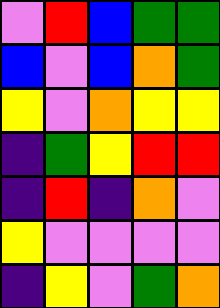[["violet", "red", "blue", "green", "green"], ["blue", "violet", "blue", "orange", "green"], ["yellow", "violet", "orange", "yellow", "yellow"], ["indigo", "green", "yellow", "red", "red"], ["indigo", "red", "indigo", "orange", "violet"], ["yellow", "violet", "violet", "violet", "violet"], ["indigo", "yellow", "violet", "green", "orange"]]